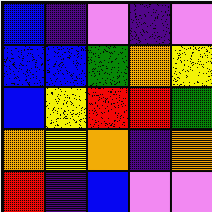[["blue", "indigo", "violet", "indigo", "violet"], ["blue", "blue", "green", "orange", "yellow"], ["blue", "yellow", "red", "red", "green"], ["orange", "yellow", "orange", "indigo", "orange"], ["red", "indigo", "blue", "violet", "violet"]]